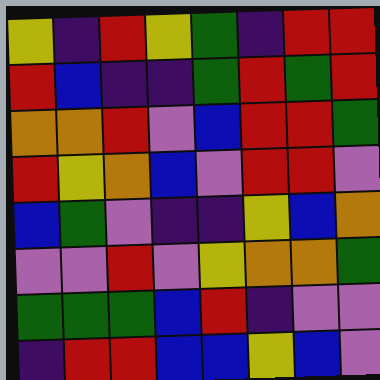[["yellow", "indigo", "red", "yellow", "green", "indigo", "red", "red"], ["red", "blue", "indigo", "indigo", "green", "red", "green", "red"], ["orange", "orange", "red", "violet", "blue", "red", "red", "green"], ["red", "yellow", "orange", "blue", "violet", "red", "red", "violet"], ["blue", "green", "violet", "indigo", "indigo", "yellow", "blue", "orange"], ["violet", "violet", "red", "violet", "yellow", "orange", "orange", "green"], ["green", "green", "green", "blue", "red", "indigo", "violet", "violet"], ["indigo", "red", "red", "blue", "blue", "yellow", "blue", "violet"]]